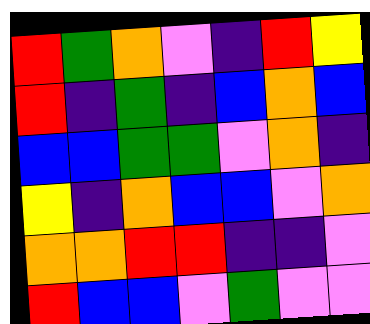[["red", "green", "orange", "violet", "indigo", "red", "yellow"], ["red", "indigo", "green", "indigo", "blue", "orange", "blue"], ["blue", "blue", "green", "green", "violet", "orange", "indigo"], ["yellow", "indigo", "orange", "blue", "blue", "violet", "orange"], ["orange", "orange", "red", "red", "indigo", "indigo", "violet"], ["red", "blue", "blue", "violet", "green", "violet", "violet"]]